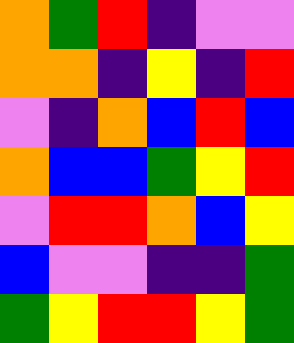[["orange", "green", "red", "indigo", "violet", "violet"], ["orange", "orange", "indigo", "yellow", "indigo", "red"], ["violet", "indigo", "orange", "blue", "red", "blue"], ["orange", "blue", "blue", "green", "yellow", "red"], ["violet", "red", "red", "orange", "blue", "yellow"], ["blue", "violet", "violet", "indigo", "indigo", "green"], ["green", "yellow", "red", "red", "yellow", "green"]]